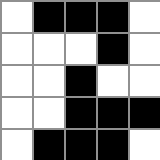[["white", "black", "black", "black", "white"], ["white", "white", "white", "black", "white"], ["white", "white", "black", "white", "white"], ["white", "white", "black", "black", "black"], ["white", "black", "black", "black", "white"]]